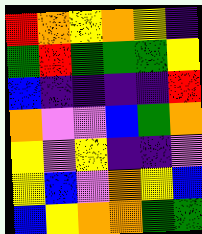[["red", "orange", "yellow", "orange", "yellow", "indigo"], ["green", "red", "green", "green", "green", "yellow"], ["blue", "indigo", "indigo", "indigo", "indigo", "red"], ["orange", "violet", "violet", "blue", "green", "orange"], ["yellow", "violet", "yellow", "indigo", "indigo", "violet"], ["yellow", "blue", "violet", "orange", "yellow", "blue"], ["blue", "yellow", "orange", "orange", "green", "green"]]